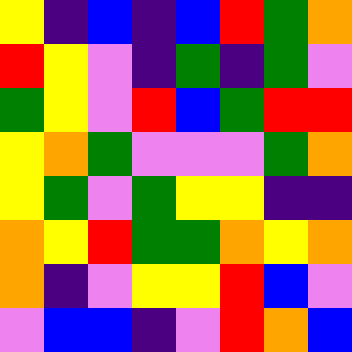[["yellow", "indigo", "blue", "indigo", "blue", "red", "green", "orange"], ["red", "yellow", "violet", "indigo", "green", "indigo", "green", "violet"], ["green", "yellow", "violet", "red", "blue", "green", "red", "red"], ["yellow", "orange", "green", "violet", "violet", "violet", "green", "orange"], ["yellow", "green", "violet", "green", "yellow", "yellow", "indigo", "indigo"], ["orange", "yellow", "red", "green", "green", "orange", "yellow", "orange"], ["orange", "indigo", "violet", "yellow", "yellow", "red", "blue", "violet"], ["violet", "blue", "blue", "indigo", "violet", "red", "orange", "blue"]]